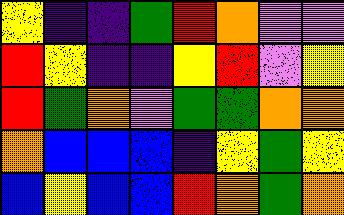[["yellow", "indigo", "indigo", "green", "red", "orange", "violet", "violet"], ["red", "yellow", "indigo", "indigo", "yellow", "red", "violet", "yellow"], ["red", "green", "orange", "violet", "green", "green", "orange", "orange"], ["orange", "blue", "blue", "blue", "indigo", "yellow", "green", "yellow"], ["blue", "yellow", "blue", "blue", "red", "orange", "green", "orange"]]